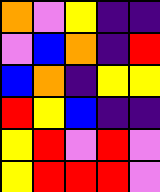[["orange", "violet", "yellow", "indigo", "indigo"], ["violet", "blue", "orange", "indigo", "red"], ["blue", "orange", "indigo", "yellow", "yellow"], ["red", "yellow", "blue", "indigo", "indigo"], ["yellow", "red", "violet", "red", "violet"], ["yellow", "red", "red", "red", "violet"]]